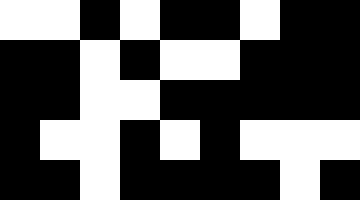[["white", "white", "black", "white", "black", "black", "white", "black", "black"], ["black", "black", "white", "black", "white", "white", "black", "black", "black"], ["black", "black", "white", "white", "black", "black", "black", "black", "black"], ["black", "white", "white", "black", "white", "black", "white", "white", "white"], ["black", "black", "white", "black", "black", "black", "black", "white", "black"]]